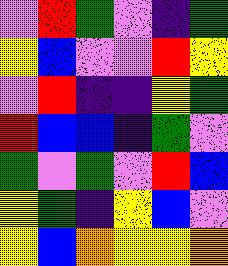[["violet", "red", "green", "violet", "indigo", "green"], ["yellow", "blue", "violet", "violet", "red", "yellow"], ["violet", "red", "indigo", "indigo", "yellow", "green"], ["red", "blue", "blue", "indigo", "green", "violet"], ["green", "violet", "green", "violet", "red", "blue"], ["yellow", "green", "indigo", "yellow", "blue", "violet"], ["yellow", "blue", "orange", "yellow", "yellow", "orange"]]